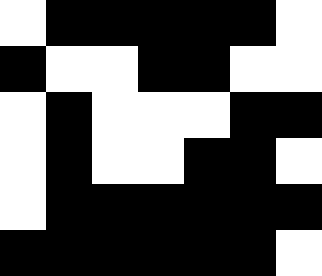[["white", "black", "black", "black", "black", "black", "white"], ["black", "white", "white", "black", "black", "white", "white"], ["white", "black", "white", "white", "white", "black", "black"], ["white", "black", "white", "white", "black", "black", "white"], ["white", "black", "black", "black", "black", "black", "black"], ["black", "black", "black", "black", "black", "black", "white"]]